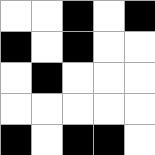[["white", "white", "black", "white", "black"], ["black", "white", "black", "white", "white"], ["white", "black", "white", "white", "white"], ["white", "white", "white", "white", "white"], ["black", "white", "black", "black", "white"]]